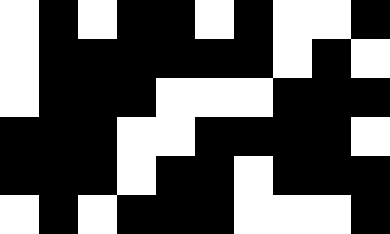[["white", "black", "white", "black", "black", "white", "black", "white", "white", "black"], ["white", "black", "black", "black", "black", "black", "black", "white", "black", "white"], ["white", "black", "black", "black", "white", "white", "white", "black", "black", "black"], ["black", "black", "black", "white", "white", "black", "black", "black", "black", "white"], ["black", "black", "black", "white", "black", "black", "white", "black", "black", "black"], ["white", "black", "white", "black", "black", "black", "white", "white", "white", "black"]]